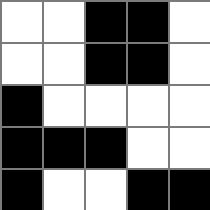[["white", "white", "black", "black", "white"], ["white", "white", "black", "black", "white"], ["black", "white", "white", "white", "white"], ["black", "black", "black", "white", "white"], ["black", "white", "white", "black", "black"]]